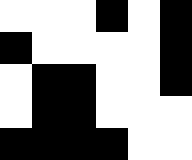[["white", "white", "white", "black", "white", "black"], ["black", "white", "white", "white", "white", "black"], ["white", "black", "black", "white", "white", "black"], ["white", "black", "black", "white", "white", "white"], ["black", "black", "black", "black", "white", "white"]]